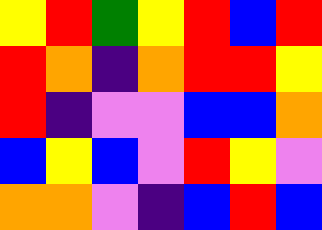[["yellow", "red", "green", "yellow", "red", "blue", "red"], ["red", "orange", "indigo", "orange", "red", "red", "yellow"], ["red", "indigo", "violet", "violet", "blue", "blue", "orange"], ["blue", "yellow", "blue", "violet", "red", "yellow", "violet"], ["orange", "orange", "violet", "indigo", "blue", "red", "blue"]]